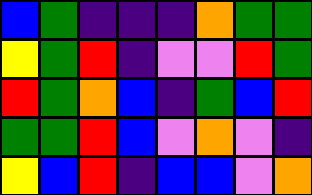[["blue", "green", "indigo", "indigo", "indigo", "orange", "green", "green"], ["yellow", "green", "red", "indigo", "violet", "violet", "red", "green"], ["red", "green", "orange", "blue", "indigo", "green", "blue", "red"], ["green", "green", "red", "blue", "violet", "orange", "violet", "indigo"], ["yellow", "blue", "red", "indigo", "blue", "blue", "violet", "orange"]]